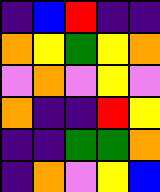[["indigo", "blue", "red", "indigo", "indigo"], ["orange", "yellow", "green", "yellow", "orange"], ["violet", "orange", "violet", "yellow", "violet"], ["orange", "indigo", "indigo", "red", "yellow"], ["indigo", "indigo", "green", "green", "orange"], ["indigo", "orange", "violet", "yellow", "blue"]]